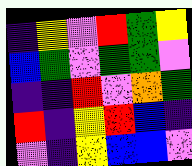[["indigo", "yellow", "violet", "red", "green", "yellow"], ["blue", "green", "violet", "green", "green", "violet"], ["indigo", "indigo", "red", "violet", "orange", "green"], ["red", "indigo", "yellow", "red", "blue", "indigo"], ["violet", "indigo", "yellow", "blue", "blue", "violet"]]